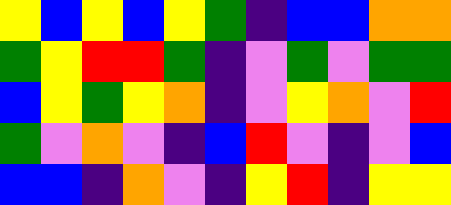[["yellow", "blue", "yellow", "blue", "yellow", "green", "indigo", "blue", "blue", "orange", "orange"], ["green", "yellow", "red", "red", "green", "indigo", "violet", "green", "violet", "green", "green"], ["blue", "yellow", "green", "yellow", "orange", "indigo", "violet", "yellow", "orange", "violet", "red"], ["green", "violet", "orange", "violet", "indigo", "blue", "red", "violet", "indigo", "violet", "blue"], ["blue", "blue", "indigo", "orange", "violet", "indigo", "yellow", "red", "indigo", "yellow", "yellow"]]